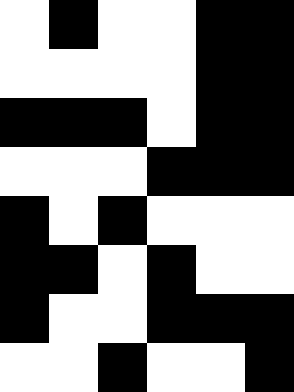[["white", "black", "white", "white", "black", "black"], ["white", "white", "white", "white", "black", "black"], ["black", "black", "black", "white", "black", "black"], ["white", "white", "white", "black", "black", "black"], ["black", "white", "black", "white", "white", "white"], ["black", "black", "white", "black", "white", "white"], ["black", "white", "white", "black", "black", "black"], ["white", "white", "black", "white", "white", "black"]]